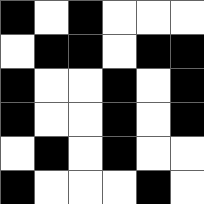[["black", "white", "black", "white", "white", "white"], ["white", "black", "black", "white", "black", "black"], ["black", "white", "white", "black", "white", "black"], ["black", "white", "white", "black", "white", "black"], ["white", "black", "white", "black", "white", "white"], ["black", "white", "white", "white", "black", "white"]]